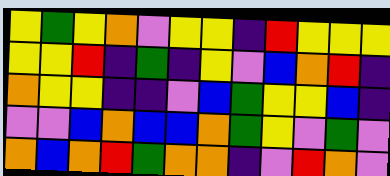[["yellow", "green", "yellow", "orange", "violet", "yellow", "yellow", "indigo", "red", "yellow", "yellow", "yellow"], ["yellow", "yellow", "red", "indigo", "green", "indigo", "yellow", "violet", "blue", "orange", "red", "indigo"], ["orange", "yellow", "yellow", "indigo", "indigo", "violet", "blue", "green", "yellow", "yellow", "blue", "indigo"], ["violet", "violet", "blue", "orange", "blue", "blue", "orange", "green", "yellow", "violet", "green", "violet"], ["orange", "blue", "orange", "red", "green", "orange", "orange", "indigo", "violet", "red", "orange", "violet"]]